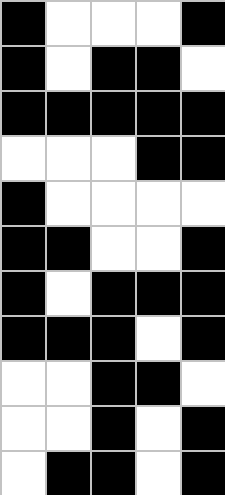[["black", "white", "white", "white", "black"], ["black", "white", "black", "black", "white"], ["black", "black", "black", "black", "black"], ["white", "white", "white", "black", "black"], ["black", "white", "white", "white", "white"], ["black", "black", "white", "white", "black"], ["black", "white", "black", "black", "black"], ["black", "black", "black", "white", "black"], ["white", "white", "black", "black", "white"], ["white", "white", "black", "white", "black"], ["white", "black", "black", "white", "black"]]